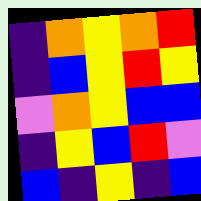[["indigo", "orange", "yellow", "orange", "red"], ["indigo", "blue", "yellow", "red", "yellow"], ["violet", "orange", "yellow", "blue", "blue"], ["indigo", "yellow", "blue", "red", "violet"], ["blue", "indigo", "yellow", "indigo", "blue"]]